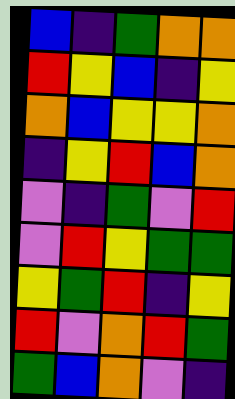[["blue", "indigo", "green", "orange", "orange"], ["red", "yellow", "blue", "indigo", "yellow"], ["orange", "blue", "yellow", "yellow", "orange"], ["indigo", "yellow", "red", "blue", "orange"], ["violet", "indigo", "green", "violet", "red"], ["violet", "red", "yellow", "green", "green"], ["yellow", "green", "red", "indigo", "yellow"], ["red", "violet", "orange", "red", "green"], ["green", "blue", "orange", "violet", "indigo"]]